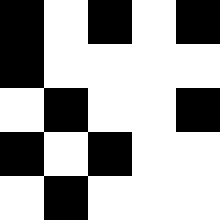[["black", "white", "black", "white", "black"], ["black", "white", "white", "white", "white"], ["white", "black", "white", "white", "black"], ["black", "white", "black", "white", "white"], ["white", "black", "white", "white", "white"]]